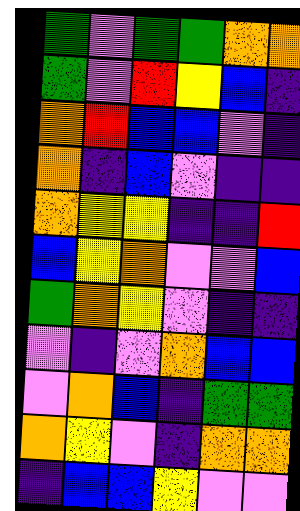[["green", "violet", "green", "green", "orange", "orange"], ["green", "violet", "red", "yellow", "blue", "indigo"], ["orange", "red", "blue", "blue", "violet", "indigo"], ["orange", "indigo", "blue", "violet", "indigo", "indigo"], ["orange", "yellow", "yellow", "indigo", "indigo", "red"], ["blue", "yellow", "orange", "violet", "violet", "blue"], ["green", "orange", "yellow", "violet", "indigo", "indigo"], ["violet", "indigo", "violet", "orange", "blue", "blue"], ["violet", "orange", "blue", "indigo", "green", "green"], ["orange", "yellow", "violet", "indigo", "orange", "orange"], ["indigo", "blue", "blue", "yellow", "violet", "violet"]]